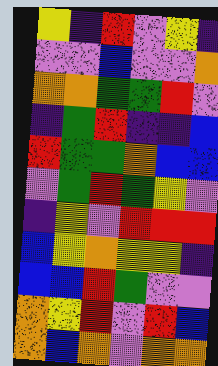[["yellow", "indigo", "red", "violet", "yellow", "indigo"], ["violet", "violet", "blue", "violet", "violet", "orange"], ["orange", "orange", "green", "green", "red", "violet"], ["indigo", "green", "red", "indigo", "indigo", "blue"], ["red", "green", "green", "orange", "blue", "blue"], ["violet", "green", "red", "green", "yellow", "violet"], ["indigo", "yellow", "violet", "red", "red", "red"], ["blue", "yellow", "orange", "yellow", "yellow", "indigo"], ["blue", "blue", "red", "green", "violet", "violet"], ["orange", "yellow", "red", "violet", "red", "blue"], ["orange", "blue", "orange", "violet", "orange", "orange"]]